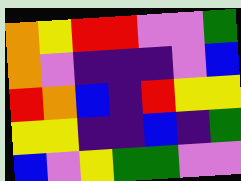[["orange", "yellow", "red", "red", "violet", "violet", "green"], ["orange", "violet", "indigo", "indigo", "indigo", "violet", "blue"], ["red", "orange", "blue", "indigo", "red", "yellow", "yellow"], ["yellow", "yellow", "indigo", "indigo", "blue", "indigo", "green"], ["blue", "violet", "yellow", "green", "green", "violet", "violet"]]